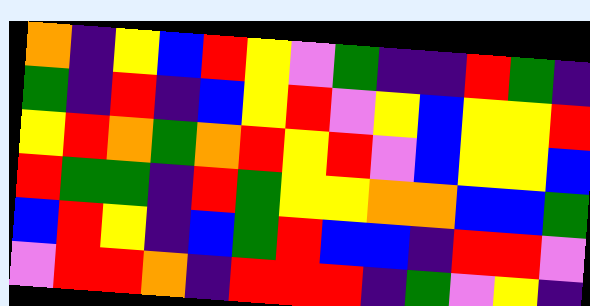[["orange", "indigo", "yellow", "blue", "red", "yellow", "violet", "green", "indigo", "indigo", "red", "green", "indigo"], ["green", "indigo", "red", "indigo", "blue", "yellow", "red", "violet", "yellow", "blue", "yellow", "yellow", "red"], ["yellow", "red", "orange", "green", "orange", "red", "yellow", "red", "violet", "blue", "yellow", "yellow", "blue"], ["red", "green", "green", "indigo", "red", "green", "yellow", "yellow", "orange", "orange", "blue", "blue", "green"], ["blue", "red", "yellow", "indigo", "blue", "green", "red", "blue", "blue", "indigo", "red", "red", "violet"], ["violet", "red", "red", "orange", "indigo", "red", "red", "red", "indigo", "green", "violet", "yellow", "indigo"]]